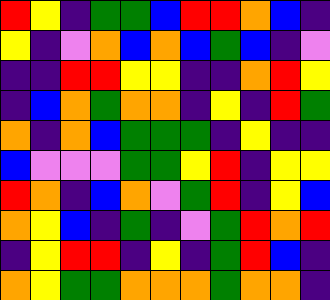[["red", "yellow", "indigo", "green", "green", "blue", "red", "red", "orange", "blue", "indigo"], ["yellow", "indigo", "violet", "orange", "blue", "orange", "blue", "green", "blue", "indigo", "violet"], ["indigo", "indigo", "red", "red", "yellow", "yellow", "indigo", "indigo", "orange", "red", "yellow"], ["indigo", "blue", "orange", "green", "orange", "orange", "indigo", "yellow", "indigo", "red", "green"], ["orange", "indigo", "orange", "blue", "green", "green", "green", "indigo", "yellow", "indigo", "indigo"], ["blue", "violet", "violet", "violet", "green", "green", "yellow", "red", "indigo", "yellow", "yellow"], ["red", "orange", "indigo", "blue", "orange", "violet", "green", "red", "indigo", "yellow", "blue"], ["orange", "yellow", "blue", "indigo", "green", "indigo", "violet", "green", "red", "orange", "red"], ["indigo", "yellow", "red", "red", "indigo", "yellow", "indigo", "green", "red", "blue", "indigo"], ["orange", "yellow", "green", "green", "orange", "orange", "orange", "green", "orange", "orange", "indigo"]]